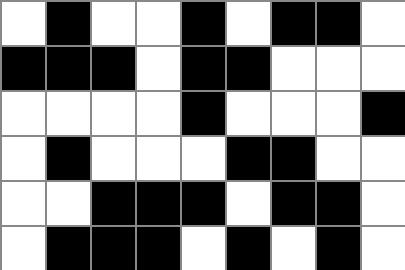[["white", "black", "white", "white", "black", "white", "black", "black", "white"], ["black", "black", "black", "white", "black", "black", "white", "white", "white"], ["white", "white", "white", "white", "black", "white", "white", "white", "black"], ["white", "black", "white", "white", "white", "black", "black", "white", "white"], ["white", "white", "black", "black", "black", "white", "black", "black", "white"], ["white", "black", "black", "black", "white", "black", "white", "black", "white"]]